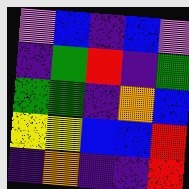[["violet", "blue", "indigo", "blue", "violet"], ["indigo", "green", "red", "indigo", "green"], ["green", "green", "indigo", "orange", "blue"], ["yellow", "yellow", "blue", "blue", "red"], ["indigo", "orange", "indigo", "indigo", "red"]]